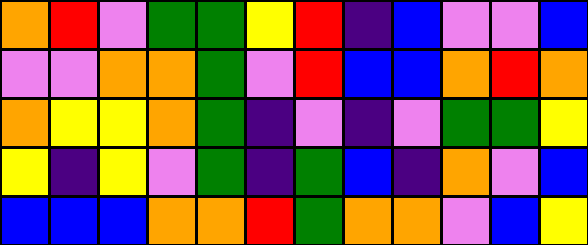[["orange", "red", "violet", "green", "green", "yellow", "red", "indigo", "blue", "violet", "violet", "blue"], ["violet", "violet", "orange", "orange", "green", "violet", "red", "blue", "blue", "orange", "red", "orange"], ["orange", "yellow", "yellow", "orange", "green", "indigo", "violet", "indigo", "violet", "green", "green", "yellow"], ["yellow", "indigo", "yellow", "violet", "green", "indigo", "green", "blue", "indigo", "orange", "violet", "blue"], ["blue", "blue", "blue", "orange", "orange", "red", "green", "orange", "orange", "violet", "blue", "yellow"]]